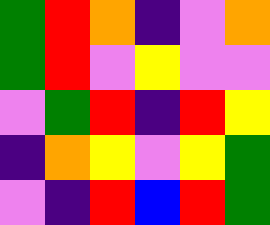[["green", "red", "orange", "indigo", "violet", "orange"], ["green", "red", "violet", "yellow", "violet", "violet"], ["violet", "green", "red", "indigo", "red", "yellow"], ["indigo", "orange", "yellow", "violet", "yellow", "green"], ["violet", "indigo", "red", "blue", "red", "green"]]